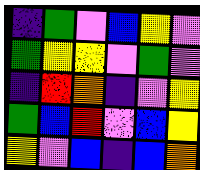[["indigo", "green", "violet", "blue", "yellow", "violet"], ["green", "yellow", "yellow", "violet", "green", "violet"], ["indigo", "red", "orange", "indigo", "violet", "yellow"], ["green", "blue", "red", "violet", "blue", "yellow"], ["yellow", "violet", "blue", "indigo", "blue", "orange"]]